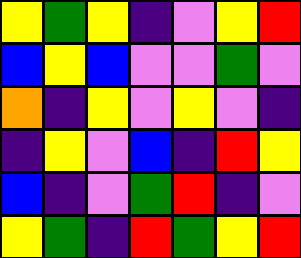[["yellow", "green", "yellow", "indigo", "violet", "yellow", "red"], ["blue", "yellow", "blue", "violet", "violet", "green", "violet"], ["orange", "indigo", "yellow", "violet", "yellow", "violet", "indigo"], ["indigo", "yellow", "violet", "blue", "indigo", "red", "yellow"], ["blue", "indigo", "violet", "green", "red", "indigo", "violet"], ["yellow", "green", "indigo", "red", "green", "yellow", "red"]]